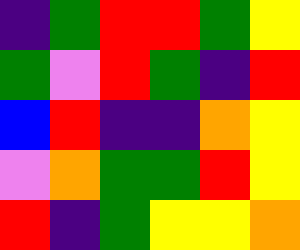[["indigo", "green", "red", "red", "green", "yellow"], ["green", "violet", "red", "green", "indigo", "red"], ["blue", "red", "indigo", "indigo", "orange", "yellow"], ["violet", "orange", "green", "green", "red", "yellow"], ["red", "indigo", "green", "yellow", "yellow", "orange"]]